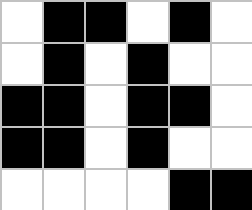[["white", "black", "black", "white", "black", "white"], ["white", "black", "white", "black", "white", "white"], ["black", "black", "white", "black", "black", "white"], ["black", "black", "white", "black", "white", "white"], ["white", "white", "white", "white", "black", "black"]]